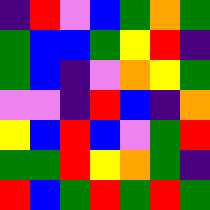[["indigo", "red", "violet", "blue", "green", "orange", "green"], ["green", "blue", "blue", "green", "yellow", "red", "indigo"], ["green", "blue", "indigo", "violet", "orange", "yellow", "green"], ["violet", "violet", "indigo", "red", "blue", "indigo", "orange"], ["yellow", "blue", "red", "blue", "violet", "green", "red"], ["green", "green", "red", "yellow", "orange", "green", "indigo"], ["red", "blue", "green", "red", "green", "red", "green"]]